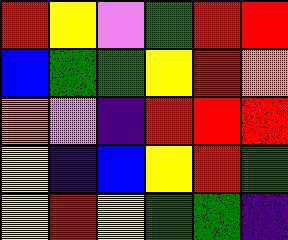[["red", "yellow", "violet", "green", "red", "red"], ["blue", "green", "green", "yellow", "red", "orange"], ["orange", "violet", "indigo", "red", "red", "red"], ["yellow", "indigo", "blue", "yellow", "red", "green"], ["yellow", "red", "yellow", "green", "green", "indigo"]]